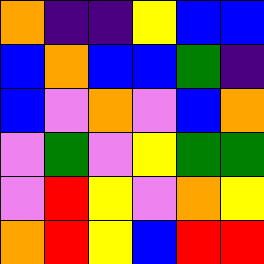[["orange", "indigo", "indigo", "yellow", "blue", "blue"], ["blue", "orange", "blue", "blue", "green", "indigo"], ["blue", "violet", "orange", "violet", "blue", "orange"], ["violet", "green", "violet", "yellow", "green", "green"], ["violet", "red", "yellow", "violet", "orange", "yellow"], ["orange", "red", "yellow", "blue", "red", "red"]]